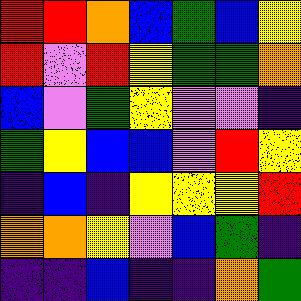[["red", "red", "orange", "blue", "green", "blue", "yellow"], ["red", "violet", "red", "yellow", "green", "green", "orange"], ["blue", "violet", "green", "yellow", "violet", "violet", "indigo"], ["green", "yellow", "blue", "blue", "violet", "red", "yellow"], ["indigo", "blue", "indigo", "yellow", "yellow", "yellow", "red"], ["orange", "orange", "yellow", "violet", "blue", "green", "indigo"], ["indigo", "indigo", "blue", "indigo", "indigo", "orange", "green"]]